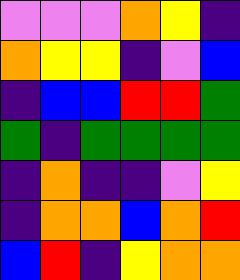[["violet", "violet", "violet", "orange", "yellow", "indigo"], ["orange", "yellow", "yellow", "indigo", "violet", "blue"], ["indigo", "blue", "blue", "red", "red", "green"], ["green", "indigo", "green", "green", "green", "green"], ["indigo", "orange", "indigo", "indigo", "violet", "yellow"], ["indigo", "orange", "orange", "blue", "orange", "red"], ["blue", "red", "indigo", "yellow", "orange", "orange"]]